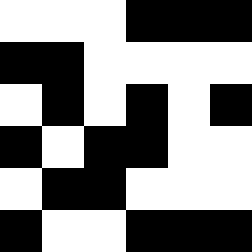[["white", "white", "white", "black", "black", "black"], ["black", "black", "white", "white", "white", "white"], ["white", "black", "white", "black", "white", "black"], ["black", "white", "black", "black", "white", "white"], ["white", "black", "black", "white", "white", "white"], ["black", "white", "white", "black", "black", "black"]]